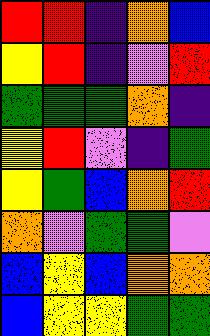[["red", "red", "indigo", "orange", "blue"], ["yellow", "red", "indigo", "violet", "red"], ["green", "green", "green", "orange", "indigo"], ["yellow", "red", "violet", "indigo", "green"], ["yellow", "green", "blue", "orange", "red"], ["orange", "violet", "green", "green", "violet"], ["blue", "yellow", "blue", "orange", "orange"], ["blue", "yellow", "yellow", "green", "green"]]